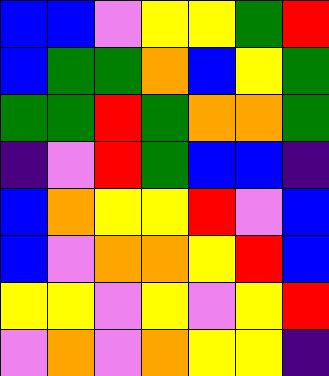[["blue", "blue", "violet", "yellow", "yellow", "green", "red"], ["blue", "green", "green", "orange", "blue", "yellow", "green"], ["green", "green", "red", "green", "orange", "orange", "green"], ["indigo", "violet", "red", "green", "blue", "blue", "indigo"], ["blue", "orange", "yellow", "yellow", "red", "violet", "blue"], ["blue", "violet", "orange", "orange", "yellow", "red", "blue"], ["yellow", "yellow", "violet", "yellow", "violet", "yellow", "red"], ["violet", "orange", "violet", "orange", "yellow", "yellow", "indigo"]]